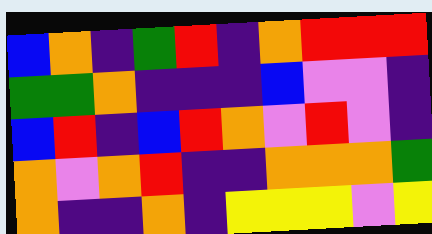[["blue", "orange", "indigo", "green", "red", "indigo", "orange", "red", "red", "red"], ["green", "green", "orange", "indigo", "indigo", "indigo", "blue", "violet", "violet", "indigo"], ["blue", "red", "indigo", "blue", "red", "orange", "violet", "red", "violet", "indigo"], ["orange", "violet", "orange", "red", "indigo", "indigo", "orange", "orange", "orange", "green"], ["orange", "indigo", "indigo", "orange", "indigo", "yellow", "yellow", "yellow", "violet", "yellow"]]